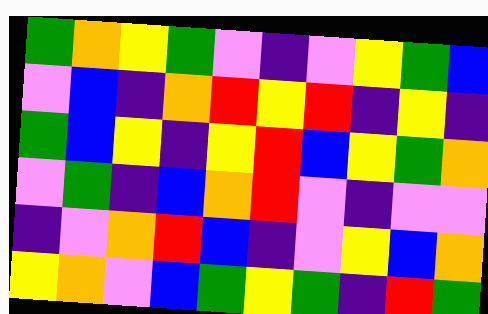[["green", "orange", "yellow", "green", "violet", "indigo", "violet", "yellow", "green", "blue"], ["violet", "blue", "indigo", "orange", "red", "yellow", "red", "indigo", "yellow", "indigo"], ["green", "blue", "yellow", "indigo", "yellow", "red", "blue", "yellow", "green", "orange"], ["violet", "green", "indigo", "blue", "orange", "red", "violet", "indigo", "violet", "violet"], ["indigo", "violet", "orange", "red", "blue", "indigo", "violet", "yellow", "blue", "orange"], ["yellow", "orange", "violet", "blue", "green", "yellow", "green", "indigo", "red", "green"]]